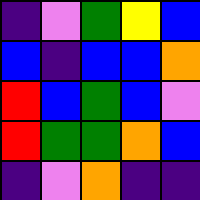[["indigo", "violet", "green", "yellow", "blue"], ["blue", "indigo", "blue", "blue", "orange"], ["red", "blue", "green", "blue", "violet"], ["red", "green", "green", "orange", "blue"], ["indigo", "violet", "orange", "indigo", "indigo"]]